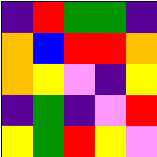[["indigo", "red", "green", "green", "indigo"], ["orange", "blue", "red", "red", "orange"], ["orange", "yellow", "violet", "indigo", "yellow"], ["indigo", "green", "indigo", "violet", "red"], ["yellow", "green", "red", "yellow", "violet"]]